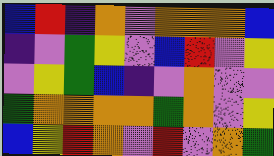[["blue", "red", "indigo", "orange", "violet", "orange", "orange", "orange", "blue"], ["indigo", "violet", "green", "yellow", "violet", "blue", "red", "violet", "yellow"], ["violet", "yellow", "green", "blue", "indigo", "violet", "orange", "violet", "violet"], ["green", "orange", "orange", "orange", "orange", "green", "orange", "violet", "yellow"], ["blue", "yellow", "red", "orange", "violet", "red", "violet", "orange", "green"]]